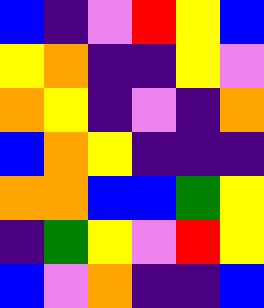[["blue", "indigo", "violet", "red", "yellow", "blue"], ["yellow", "orange", "indigo", "indigo", "yellow", "violet"], ["orange", "yellow", "indigo", "violet", "indigo", "orange"], ["blue", "orange", "yellow", "indigo", "indigo", "indigo"], ["orange", "orange", "blue", "blue", "green", "yellow"], ["indigo", "green", "yellow", "violet", "red", "yellow"], ["blue", "violet", "orange", "indigo", "indigo", "blue"]]